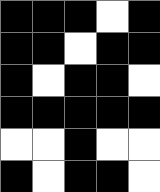[["black", "black", "black", "white", "black"], ["black", "black", "white", "black", "black"], ["black", "white", "black", "black", "white"], ["black", "black", "black", "black", "black"], ["white", "white", "black", "white", "white"], ["black", "white", "black", "black", "white"]]